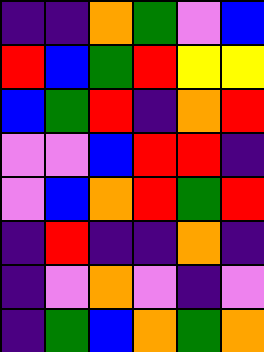[["indigo", "indigo", "orange", "green", "violet", "blue"], ["red", "blue", "green", "red", "yellow", "yellow"], ["blue", "green", "red", "indigo", "orange", "red"], ["violet", "violet", "blue", "red", "red", "indigo"], ["violet", "blue", "orange", "red", "green", "red"], ["indigo", "red", "indigo", "indigo", "orange", "indigo"], ["indigo", "violet", "orange", "violet", "indigo", "violet"], ["indigo", "green", "blue", "orange", "green", "orange"]]